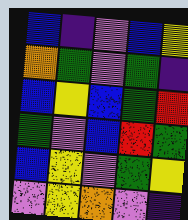[["blue", "indigo", "violet", "blue", "yellow"], ["orange", "green", "violet", "green", "indigo"], ["blue", "yellow", "blue", "green", "red"], ["green", "violet", "blue", "red", "green"], ["blue", "yellow", "violet", "green", "yellow"], ["violet", "yellow", "orange", "violet", "indigo"]]